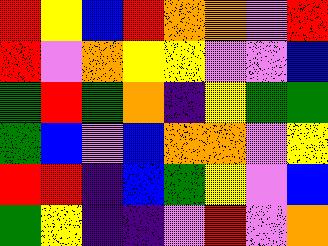[["red", "yellow", "blue", "red", "orange", "orange", "violet", "red"], ["red", "violet", "orange", "yellow", "yellow", "violet", "violet", "blue"], ["green", "red", "green", "orange", "indigo", "yellow", "green", "green"], ["green", "blue", "violet", "blue", "orange", "orange", "violet", "yellow"], ["red", "red", "indigo", "blue", "green", "yellow", "violet", "blue"], ["green", "yellow", "indigo", "indigo", "violet", "red", "violet", "orange"]]